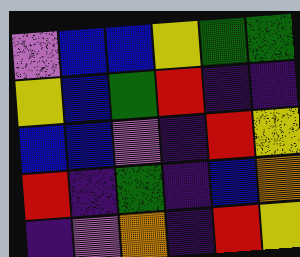[["violet", "blue", "blue", "yellow", "green", "green"], ["yellow", "blue", "green", "red", "indigo", "indigo"], ["blue", "blue", "violet", "indigo", "red", "yellow"], ["red", "indigo", "green", "indigo", "blue", "orange"], ["indigo", "violet", "orange", "indigo", "red", "yellow"]]